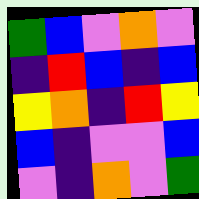[["green", "blue", "violet", "orange", "violet"], ["indigo", "red", "blue", "indigo", "blue"], ["yellow", "orange", "indigo", "red", "yellow"], ["blue", "indigo", "violet", "violet", "blue"], ["violet", "indigo", "orange", "violet", "green"]]